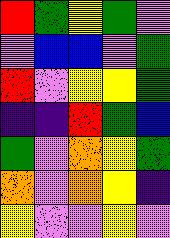[["red", "green", "yellow", "green", "violet"], ["violet", "blue", "blue", "violet", "green"], ["red", "violet", "yellow", "yellow", "green"], ["indigo", "indigo", "red", "green", "blue"], ["green", "violet", "orange", "yellow", "green"], ["orange", "violet", "orange", "yellow", "indigo"], ["yellow", "violet", "violet", "yellow", "violet"]]